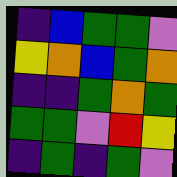[["indigo", "blue", "green", "green", "violet"], ["yellow", "orange", "blue", "green", "orange"], ["indigo", "indigo", "green", "orange", "green"], ["green", "green", "violet", "red", "yellow"], ["indigo", "green", "indigo", "green", "violet"]]